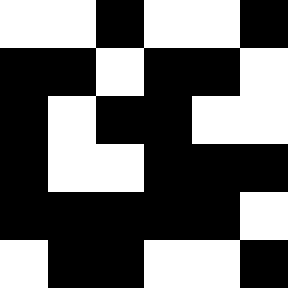[["white", "white", "black", "white", "white", "black"], ["black", "black", "white", "black", "black", "white"], ["black", "white", "black", "black", "white", "white"], ["black", "white", "white", "black", "black", "black"], ["black", "black", "black", "black", "black", "white"], ["white", "black", "black", "white", "white", "black"]]